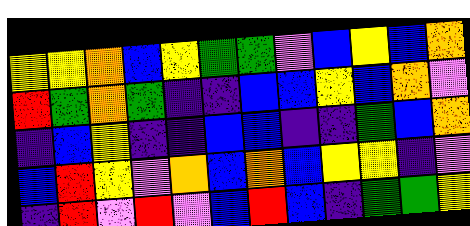[["yellow", "yellow", "orange", "blue", "yellow", "green", "green", "violet", "blue", "yellow", "blue", "orange"], ["red", "green", "orange", "green", "indigo", "indigo", "blue", "blue", "yellow", "blue", "orange", "violet"], ["indigo", "blue", "yellow", "indigo", "indigo", "blue", "blue", "indigo", "indigo", "green", "blue", "orange"], ["blue", "red", "yellow", "violet", "orange", "blue", "orange", "blue", "yellow", "yellow", "indigo", "violet"], ["indigo", "red", "violet", "red", "violet", "blue", "red", "blue", "indigo", "green", "green", "yellow"]]